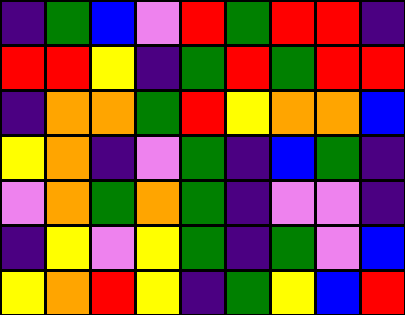[["indigo", "green", "blue", "violet", "red", "green", "red", "red", "indigo"], ["red", "red", "yellow", "indigo", "green", "red", "green", "red", "red"], ["indigo", "orange", "orange", "green", "red", "yellow", "orange", "orange", "blue"], ["yellow", "orange", "indigo", "violet", "green", "indigo", "blue", "green", "indigo"], ["violet", "orange", "green", "orange", "green", "indigo", "violet", "violet", "indigo"], ["indigo", "yellow", "violet", "yellow", "green", "indigo", "green", "violet", "blue"], ["yellow", "orange", "red", "yellow", "indigo", "green", "yellow", "blue", "red"]]